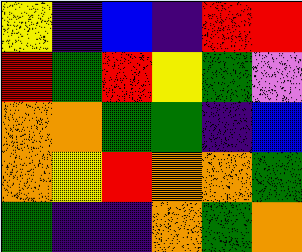[["yellow", "indigo", "blue", "indigo", "red", "red"], ["red", "green", "red", "yellow", "green", "violet"], ["orange", "orange", "green", "green", "indigo", "blue"], ["orange", "yellow", "red", "orange", "orange", "green"], ["green", "indigo", "indigo", "orange", "green", "orange"]]